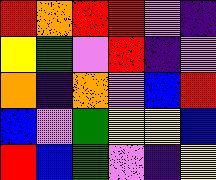[["red", "orange", "red", "red", "violet", "indigo"], ["yellow", "green", "violet", "red", "indigo", "violet"], ["orange", "indigo", "orange", "violet", "blue", "red"], ["blue", "violet", "green", "yellow", "yellow", "blue"], ["red", "blue", "green", "violet", "indigo", "yellow"]]